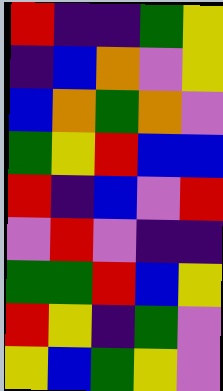[["red", "indigo", "indigo", "green", "yellow"], ["indigo", "blue", "orange", "violet", "yellow"], ["blue", "orange", "green", "orange", "violet"], ["green", "yellow", "red", "blue", "blue"], ["red", "indigo", "blue", "violet", "red"], ["violet", "red", "violet", "indigo", "indigo"], ["green", "green", "red", "blue", "yellow"], ["red", "yellow", "indigo", "green", "violet"], ["yellow", "blue", "green", "yellow", "violet"]]